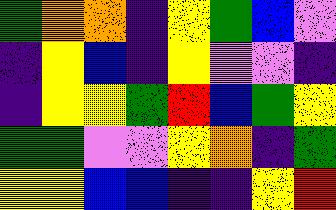[["green", "orange", "orange", "indigo", "yellow", "green", "blue", "violet"], ["indigo", "yellow", "blue", "indigo", "yellow", "violet", "violet", "indigo"], ["indigo", "yellow", "yellow", "green", "red", "blue", "green", "yellow"], ["green", "green", "violet", "violet", "yellow", "orange", "indigo", "green"], ["yellow", "yellow", "blue", "blue", "indigo", "indigo", "yellow", "red"]]